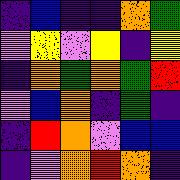[["indigo", "blue", "indigo", "indigo", "orange", "green"], ["violet", "yellow", "violet", "yellow", "indigo", "yellow"], ["indigo", "orange", "green", "orange", "green", "red"], ["violet", "blue", "orange", "indigo", "green", "indigo"], ["indigo", "red", "orange", "violet", "blue", "blue"], ["indigo", "violet", "orange", "red", "orange", "indigo"]]